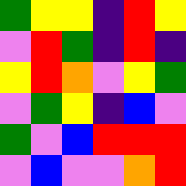[["green", "yellow", "yellow", "indigo", "red", "yellow"], ["violet", "red", "green", "indigo", "red", "indigo"], ["yellow", "red", "orange", "violet", "yellow", "green"], ["violet", "green", "yellow", "indigo", "blue", "violet"], ["green", "violet", "blue", "red", "red", "red"], ["violet", "blue", "violet", "violet", "orange", "red"]]